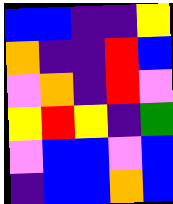[["blue", "blue", "indigo", "indigo", "yellow"], ["orange", "indigo", "indigo", "red", "blue"], ["violet", "orange", "indigo", "red", "violet"], ["yellow", "red", "yellow", "indigo", "green"], ["violet", "blue", "blue", "violet", "blue"], ["indigo", "blue", "blue", "orange", "blue"]]